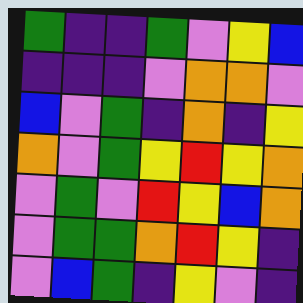[["green", "indigo", "indigo", "green", "violet", "yellow", "blue"], ["indigo", "indigo", "indigo", "violet", "orange", "orange", "violet"], ["blue", "violet", "green", "indigo", "orange", "indigo", "yellow"], ["orange", "violet", "green", "yellow", "red", "yellow", "orange"], ["violet", "green", "violet", "red", "yellow", "blue", "orange"], ["violet", "green", "green", "orange", "red", "yellow", "indigo"], ["violet", "blue", "green", "indigo", "yellow", "violet", "indigo"]]